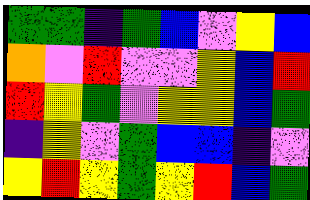[["green", "green", "indigo", "green", "blue", "violet", "yellow", "blue"], ["orange", "violet", "red", "violet", "violet", "yellow", "blue", "red"], ["red", "yellow", "green", "violet", "yellow", "yellow", "blue", "green"], ["indigo", "yellow", "violet", "green", "blue", "blue", "indigo", "violet"], ["yellow", "red", "yellow", "green", "yellow", "red", "blue", "green"]]